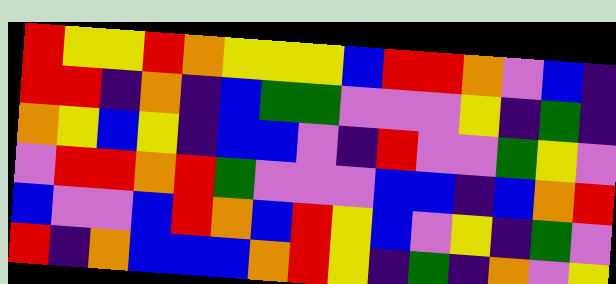[["red", "yellow", "yellow", "red", "orange", "yellow", "yellow", "yellow", "blue", "red", "red", "orange", "violet", "blue", "indigo"], ["red", "red", "indigo", "orange", "indigo", "blue", "green", "green", "violet", "violet", "violet", "yellow", "indigo", "green", "indigo"], ["orange", "yellow", "blue", "yellow", "indigo", "blue", "blue", "violet", "indigo", "red", "violet", "violet", "green", "yellow", "violet"], ["violet", "red", "red", "orange", "red", "green", "violet", "violet", "violet", "blue", "blue", "indigo", "blue", "orange", "red"], ["blue", "violet", "violet", "blue", "red", "orange", "blue", "red", "yellow", "blue", "violet", "yellow", "indigo", "green", "violet"], ["red", "indigo", "orange", "blue", "blue", "blue", "orange", "red", "yellow", "indigo", "green", "indigo", "orange", "violet", "yellow"]]